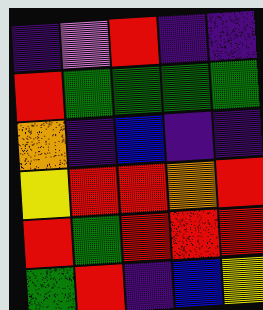[["indigo", "violet", "red", "indigo", "indigo"], ["red", "green", "green", "green", "green"], ["orange", "indigo", "blue", "indigo", "indigo"], ["yellow", "red", "red", "orange", "red"], ["red", "green", "red", "red", "red"], ["green", "red", "indigo", "blue", "yellow"]]